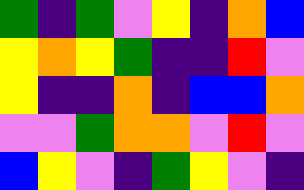[["green", "indigo", "green", "violet", "yellow", "indigo", "orange", "blue"], ["yellow", "orange", "yellow", "green", "indigo", "indigo", "red", "violet"], ["yellow", "indigo", "indigo", "orange", "indigo", "blue", "blue", "orange"], ["violet", "violet", "green", "orange", "orange", "violet", "red", "violet"], ["blue", "yellow", "violet", "indigo", "green", "yellow", "violet", "indigo"]]